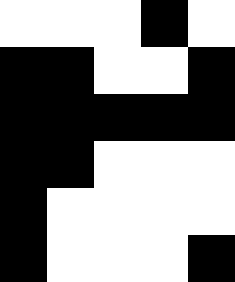[["white", "white", "white", "black", "white"], ["black", "black", "white", "white", "black"], ["black", "black", "black", "black", "black"], ["black", "black", "white", "white", "white"], ["black", "white", "white", "white", "white"], ["black", "white", "white", "white", "black"]]